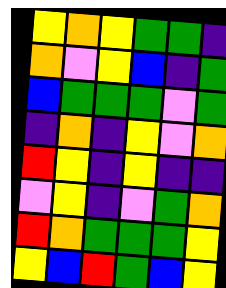[["yellow", "orange", "yellow", "green", "green", "indigo"], ["orange", "violet", "yellow", "blue", "indigo", "green"], ["blue", "green", "green", "green", "violet", "green"], ["indigo", "orange", "indigo", "yellow", "violet", "orange"], ["red", "yellow", "indigo", "yellow", "indigo", "indigo"], ["violet", "yellow", "indigo", "violet", "green", "orange"], ["red", "orange", "green", "green", "green", "yellow"], ["yellow", "blue", "red", "green", "blue", "yellow"]]